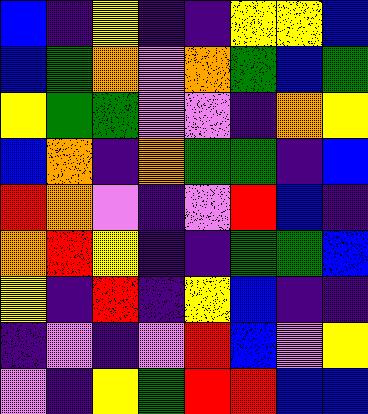[["blue", "indigo", "yellow", "indigo", "indigo", "yellow", "yellow", "blue"], ["blue", "green", "orange", "violet", "orange", "green", "blue", "green"], ["yellow", "green", "green", "violet", "violet", "indigo", "orange", "yellow"], ["blue", "orange", "indigo", "orange", "green", "green", "indigo", "blue"], ["red", "orange", "violet", "indigo", "violet", "red", "blue", "indigo"], ["orange", "red", "yellow", "indigo", "indigo", "green", "green", "blue"], ["yellow", "indigo", "red", "indigo", "yellow", "blue", "indigo", "indigo"], ["indigo", "violet", "indigo", "violet", "red", "blue", "violet", "yellow"], ["violet", "indigo", "yellow", "green", "red", "red", "blue", "blue"]]